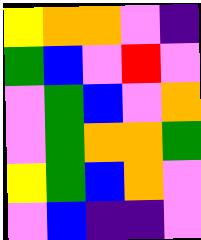[["yellow", "orange", "orange", "violet", "indigo"], ["green", "blue", "violet", "red", "violet"], ["violet", "green", "blue", "violet", "orange"], ["violet", "green", "orange", "orange", "green"], ["yellow", "green", "blue", "orange", "violet"], ["violet", "blue", "indigo", "indigo", "violet"]]